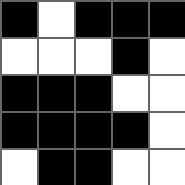[["black", "white", "black", "black", "black"], ["white", "white", "white", "black", "white"], ["black", "black", "black", "white", "white"], ["black", "black", "black", "black", "white"], ["white", "black", "black", "white", "white"]]